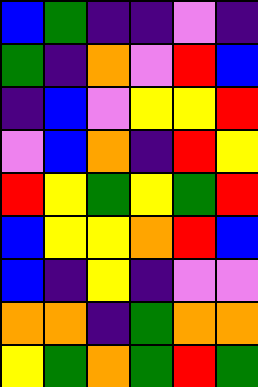[["blue", "green", "indigo", "indigo", "violet", "indigo"], ["green", "indigo", "orange", "violet", "red", "blue"], ["indigo", "blue", "violet", "yellow", "yellow", "red"], ["violet", "blue", "orange", "indigo", "red", "yellow"], ["red", "yellow", "green", "yellow", "green", "red"], ["blue", "yellow", "yellow", "orange", "red", "blue"], ["blue", "indigo", "yellow", "indigo", "violet", "violet"], ["orange", "orange", "indigo", "green", "orange", "orange"], ["yellow", "green", "orange", "green", "red", "green"]]